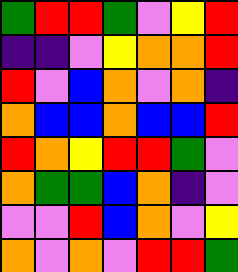[["green", "red", "red", "green", "violet", "yellow", "red"], ["indigo", "indigo", "violet", "yellow", "orange", "orange", "red"], ["red", "violet", "blue", "orange", "violet", "orange", "indigo"], ["orange", "blue", "blue", "orange", "blue", "blue", "red"], ["red", "orange", "yellow", "red", "red", "green", "violet"], ["orange", "green", "green", "blue", "orange", "indigo", "violet"], ["violet", "violet", "red", "blue", "orange", "violet", "yellow"], ["orange", "violet", "orange", "violet", "red", "red", "green"]]